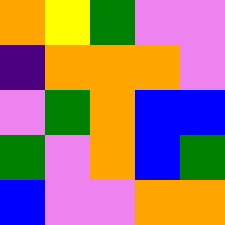[["orange", "yellow", "green", "violet", "violet"], ["indigo", "orange", "orange", "orange", "violet"], ["violet", "green", "orange", "blue", "blue"], ["green", "violet", "orange", "blue", "green"], ["blue", "violet", "violet", "orange", "orange"]]